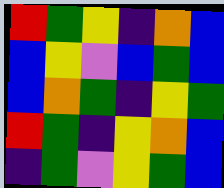[["red", "green", "yellow", "indigo", "orange", "blue"], ["blue", "yellow", "violet", "blue", "green", "blue"], ["blue", "orange", "green", "indigo", "yellow", "green"], ["red", "green", "indigo", "yellow", "orange", "blue"], ["indigo", "green", "violet", "yellow", "green", "blue"]]